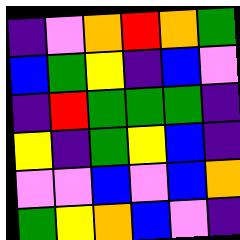[["indigo", "violet", "orange", "red", "orange", "green"], ["blue", "green", "yellow", "indigo", "blue", "violet"], ["indigo", "red", "green", "green", "green", "indigo"], ["yellow", "indigo", "green", "yellow", "blue", "indigo"], ["violet", "violet", "blue", "violet", "blue", "orange"], ["green", "yellow", "orange", "blue", "violet", "indigo"]]